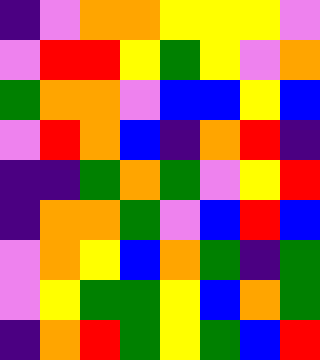[["indigo", "violet", "orange", "orange", "yellow", "yellow", "yellow", "violet"], ["violet", "red", "red", "yellow", "green", "yellow", "violet", "orange"], ["green", "orange", "orange", "violet", "blue", "blue", "yellow", "blue"], ["violet", "red", "orange", "blue", "indigo", "orange", "red", "indigo"], ["indigo", "indigo", "green", "orange", "green", "violet", "yellow", "red"], ["indigo", "orange", "orange", "green", "violet", "blue", "red", "blue"], ["violet", "orange", "yellow", "blue", "orange", "green", "indigo", "green"], ["violet", "yellow", "green", "green", "yellow", "blue", "orange", "green"], ["indigo", "orange", "red", "green", "yellow", "green", "blue", "red"]]